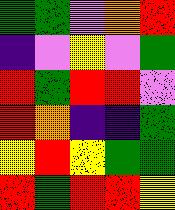[["green", "green", "violet", "orange", "red"], ["indigo", "violet", "yellow", "violet", "green"], ["red", "green", "red", "red", "violet"], ["red", "orange", "indigo", "indigo", "green"], ["yellow", "red", "yellow", "green", "green"], ["red", "green", "red", "red", "yellow"]]